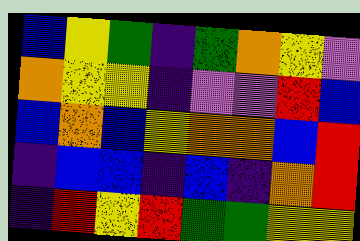[["blue", "yellow", "green", "indigo", "green", "orange", "yellow", "violet"], ["orange", "yellow", "yellow", "indigo", "violet", "violet", "red", "blue"], ["blue", "orange", "blue", "yellow", "orange", "orange", "blue", "red"], ["indigo", "blue", "blue", "indigo", "blue", "indigo", "orange", "red"], ["indigo", "red", "yellow", "red", "green", "green", "yellow", "yellow"]]